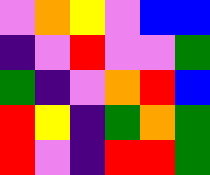[["violet", "orange", "yellow", "violet", "blue", "blue"], ["indigo", "violet", "red", "violet", "violet", "green"], ["green", "indigo", "violet", "orange", "red", "blue"], ["red", "yellow", "indigo", "green", "orange", "green"], ["red", "violet", "indigo", "red", "red", "green"]]